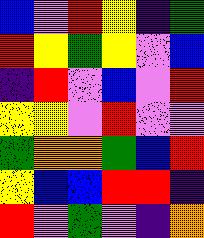[["blue", "violet", "red", "yellow", "indigo", "green"], ["red", "yellow", "green", "yellow", "violet", "blue"], ["indigo", "red", "violet", "blue", "violet", "red"], ["yellow", "yellow", "violet", "red", "violet", "violet"], ["green", "orange", "orange", "green", "blue", "red"], ["yellow", "blue", "blue", "red", "red", "indigo"], ["red", "violet", "green", "violet", "indigo", "orange"]]